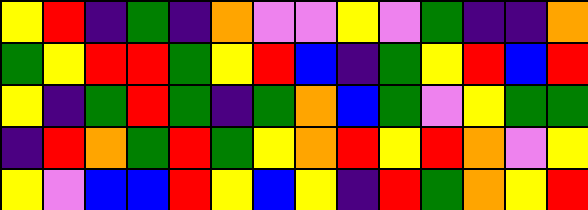[["yellow", "red", "indigo", "green", "indigo", "orange", "violet", "violet", "yellow", "violet", "green", "indigo", "indigo", "orange"], ["green", "yellow", "red", "red", "green", "yellow", "red", "blue", "indigo", "green", "yellow", "red", "blue", "red"], ["yellow", "indigo", "green", "red", "green", "indigo", "green", "orange", "blue", "green", "violet", "yellow", "green", "green"], ["indigo", "red", "orange", "green", "red", "green", "yellow", "orange", "red", "yellow", "red", "orange", "violet", "yellow"], ["yellow", "violet", "blue", "blue", "red", "yellow", "blue", "yellow", "indigo", "red", "green", "orange", "yellow", "red"]]